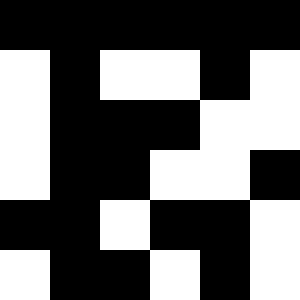[["black", "black", "black", "black", "black", "black"], ["white", "black", "white", "white", "black", "white"], ["white", "black", "black", "black", "white", "white"], ["white", "black", "black", "white", "white", "black"], ["black", "black", "white", "black", "black", "white"], ["white", "black", "black", "white", "black", "white"]]